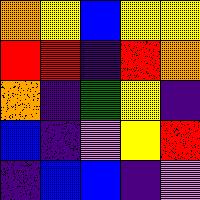[["orange", "yellow", "blue", "yellow", "yellow"], ["red", "red", "indigo", "red", "orange"], ["orange", "indigo", "green", "yellow", "indigo"], ["blue", "indigo", "violet", "yellow", "red"], ["indigo", "blue", "blue", "indigo", "violet"]]